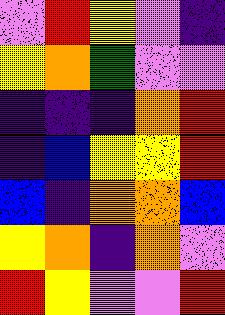[["violet", "red", "yellow", "violet", "indigo"], ["yellow", "orange", "green", "violet", "violet"], ["indigo", "indigo", "indigo", "orange", "red"], ["indigo", "blue", "yellow", "yellow", "red"], ["blue", "indigo", "orange", "orange", "blue"], ["yellow", "orange", "indigo", "orange", "violet"], ["red", "yellow", "violet", "violet", "red"]]